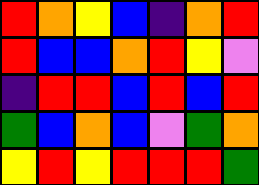[["red", "orange", "yellow", "blue", "indigo", "orange", "red"], ["red", "blue", "blue", "orange", "red", "yellow", "violet"], ["indigo", "red", "red", "blue", "red", "blue", "red"], ["green", "blue", "orange", "blue", "violet", "green", "orange"], ["yellow", "red", "yellow", "red", "red", "red", "green"]]